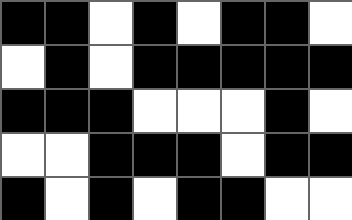[["black", "black", "white", "black", "white", "black", "black", "white"], ["white", "black", "white", "black", "black", "black", "black", "black"], ["black", "black", "black", "white", "white", "white", "black", "white"], ["white", "white", "black", "black", "black", "white", "black", "black"], ["black", "white", "black", "white", "black", "black", "white", "white"]]